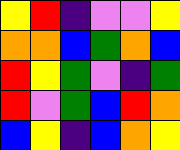[["yellow", "red", "indigo", "violet", "violet", "yellow"], ["orange", "orange", "blue", "green", "orange", "blue"], ["red", "yellow", "green", "violet", "indigo", "green"], ["red", "violet", "green", "blue", "red", "orange"], ["blue", "yellow", "indigo", "blue", "orange", "yellow"]]